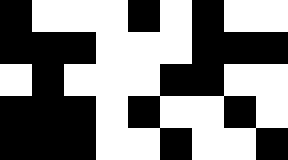[["black", "white", "white", "white", "black", "white", "black", "white", "white"], ["black", "black", "black", "white", "white", "white", "black", "black", "black"], ["white", "black", "white", "white", "white", "black", "black", "white", "white"], ["black", "black", "black", "white", "black", "white", "white", "black", "white"], ["black", "black", "black", "white", "white", "black", "white", "white", "black"]]